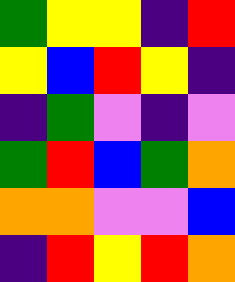[["green", "yellow", "yellow", "indigo", "red"], ["yellow", "blue", "red", "yellow", "indigo"], ["indigo", "green", "violet", "indigo", "violet"], ["green", "red", "blue", "green", "orange"], ["orange", "orange", "violet", "violet", "blue"], ["indigo", "red", "yellow", "red", "orange"]]